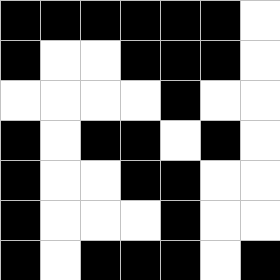[["black", "black", "black", "black", "black", "black", "white"], ["black", "white", "white", "black", "black", "black", "white"], ["white", "white", "white", "white", "black", "white", "white"], ["black", "white", "black", "black", "white", "black", "white"], ["black", "white", "white", "black", "black", "white", "white"], ["black", "white", "white", "white", "black", "white", "white"], ["black", "white", "black", "black", "black", "white", "black"]]